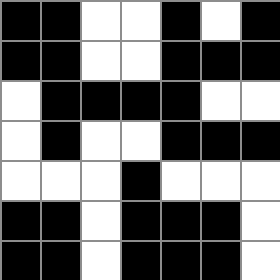[["black", "black", "white", "white", "black", "white", "black"], ["black", "black", "white", "white", "black", "black", "black"], ["white", "black", "black", "black", "black", "white", "white"], ["white", "black", "white", "white", "black", "black", "black"], ["white", "white", "white", "black", "white", "white", "white"], ["black", "black", "white", "black", "black", "black", "white"], ["black", "black", "white", "black", "black", "black", "white"]]